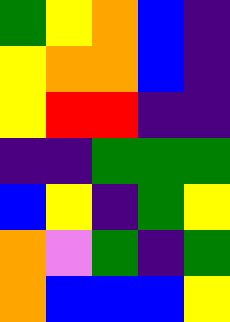[["green", "yellow", "orange", "blue", "indigo"], ["yellow", "orange", "orange", "blue", "indigo"], ["yellow", "red", "red", "indigo", "indigo"], ["indigo", "indigo", "green", "green", "green"], ["blue", "yellow", "indigo", "green", "yellow"], ["orange", "violet", "green", "indigo", "green"], ["orange", "blue", "blue", "blue", "yellow"]]